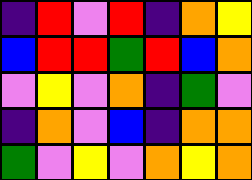[["indigo", "red", "violet", "red", "indigo", "orange", "yellow"], ["blue", "red", "red", "green", "red", "blue", "orange"], ["violet", "yellow", "violet", "orange", "indigo", "green", "violet"], ["indigo", "orange", "violet", "blue", "indigo", "orange", "orange"], ["green", "violet", "yellow", "violet", "orange", "yellow", "orange"]]